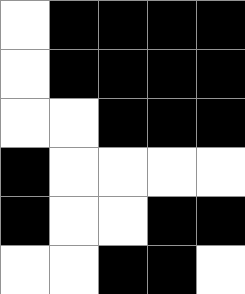[["white", "black", "black", "black", "black"], ["white", "black", "black", "black", "black"], ["white", "white", "black", "black", "black"], ["black", "white", "white", "white", "white"], ["black", "white", "white", "black", "black"], ["white", "white", "black", "black", "white"]]